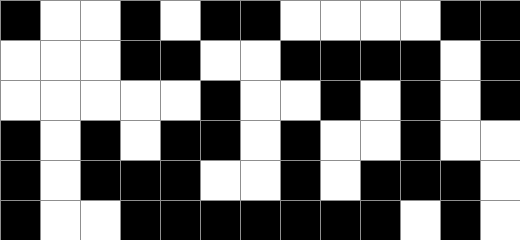[["black", "white", "white", "black", "white", "black", "black", "white", "white", "white", "white", "black", "black"], ["white", "white", "white", "black", "black", "white", "white", "black", "black", "black", "black", "white", "black"], ["white", "white", "white", "white", "white", "black", "white", "white", "black", "white", "black", "white", "black"], ["black", "white", "black", "white", "black", "black", "white", "black", "white", "white", "black", "white", "white"], ["black", "white", "black", "black", "black", "white", "white", "black", "white", "black", "black", "black", "white"], ["black", "white", "white", "black", "black", "black", "black", "black", "black", "black", "white", "black", "white"]]